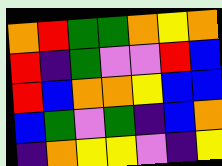[["orange", "red", "green", "green", "orange", "yellow", "orange"], ["red", "indigo", "green", "violet", "violet", "red", "blue"], ["red", "blue", "orange", "orange", "yellow", "blue", "blue"], ["blue", "green", "violet", "green", "indigo", "blue", "orange"], ["indigo", "orange", "yellow", "yellow", "violet", "indigo", "yellow"]]